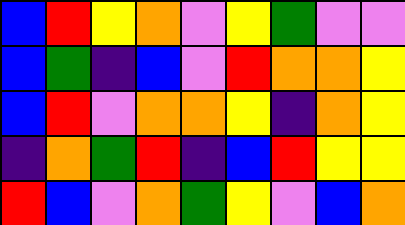[["blue", "red", "yellow", "orange", "violet", "yellow", "green", "violet", "violet"], ["blue", "green", "indigo", "blue", "violet", "red", "orange", "orange", "yellow"], ["blue", "red", "violet", "orange", "orange", "yellow", "indigo", "orange", "yellow"], ["indigo", "orange", "green", "red", "indigo", "blue", "red", "yellow", "yellow"], ["red", "blue", "violet", "orange", "green", "yellow", "violet", "blue", "orange"]]